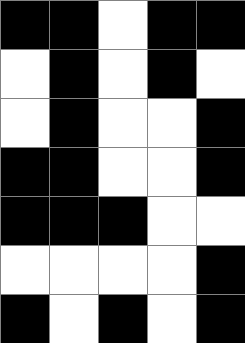[["black", "black", "white", "black", "black"], ["white", "black", "white", "black", "white"], ["white", "black", "white", "white", "black"], ["black", "black", "white", "white", "black"], ["black", "black", "black", "white", "white"], ["white", "white", "white", "white", "black"], ["black", "white", "black", "white", "black"]]